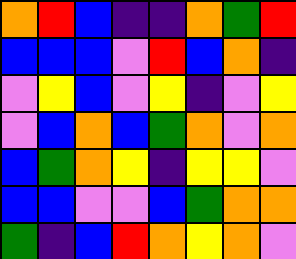[["orange", "red", "blue", "indigo", "indigo", "orange", "green", "red"], ["blue", "blue", "blue", "violet", "red", "blue", "orange", "indigo"], ["violet", "yellow", "blue", "violet", "yellow", "indigo", "violet", "yellow"], ["violet", "blue", "orange", "blue", "green", "orange", "violet", "orange"], ["blue", "green", "orange", "yellow", "indigo", "yellow", "yellow", "violet"], ["blue", "blue", "violet", "violet", "blue", "green", "orange", "orange"], ["green", "indigo", "blue", "red", "orange", "yellow", "orange", "violet"]]